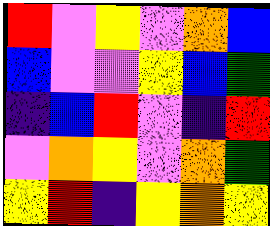[["red", "violet", "yellow", "violet", "orange", "blue"], ["blue", "violet", "violet", "yellow", "blue", "green"], ["indigo", "blue", "red", "violet", "indigo", "red"], ["violet", "orange", "yellow", "violet", "orange", "green"], ["yellow", "red", "indigo", "yellow", "orange", "yellow"]]